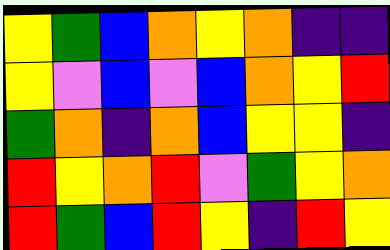[["yellow", "green", "blue", "orange", "yellow", "orange", "indigo", "indigo"], ["yellow", "violet", "blue", "violet", "blue", "orange", "yellow", "red"], ["green", "orange", "indigo", "orange", "blue", "yellow", "yellow", "indigo"], ["red", "yellow", "orange", "red", "violet", "green", "yellow", "orange"], ["red", "green", "blue", "red", "yellow", "indigo", "red", "yellow"]]